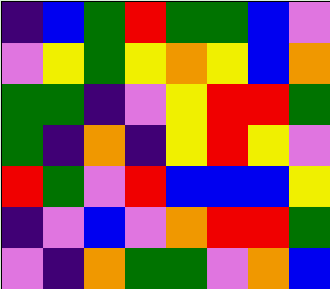[["indigo", "blue", "green", "red", "green", "green", "blue", "violet"], ["violet", "yellow", "green", "yellow", "orange", "yellow", "blue", "orange"], ["green", "green", "indigo", "violet", "yellow", "red", "red", "green"], ["green", "indigo", "orange", "indigo", "yellow", "red", "yellow", "violet"], ["red", "green", "violet", "red", "blue", "blue", "blue", "yellow"], ["indigo", "violet", "blue", "violet", "orange", "red", "red", "green"], ["violet", "indigo", "orange", "green", "green", "violet", "orange", "blue"]]